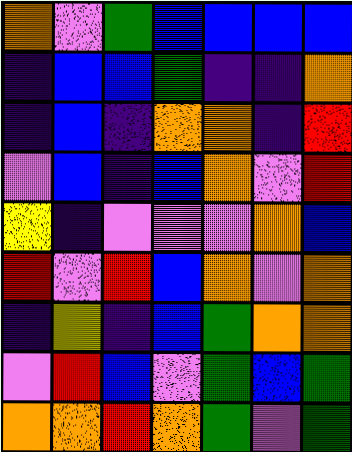[["orange", "violet", "green", "blue", "blue", "blue", "blue"], ["indigo", "blue", "blue", "green", "indigo", "indigo", "orange"], ["indigo", "blue", "indigo", "orange", "orange", "indigo", "red"], ["violet", "blue", "indigo", "blue", "orange", "violet", "red"], ["yellow", "indigo", "violet", "violet", "violet", "orange", "blue"], ["red", "violet", "red", "blue", "orange", "violet", "orange"], ["indigo", "yellow", "indigo", "blue", "green", "orange", "orange"], ["violet", "red", "blue", "violet", "green", "blue", "green"], ["orange", "orange", "red", "orange", "green", "violet", "green"]]